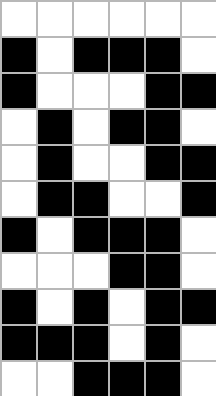[["white", "white", "white", "white", "white", "white"], ["black", "white", "black", "black", "black", "white"], ["black", "white", "white", "white", "black", "black"], ["white", "black", "white", "black", "black", "white"], ["white", "black", "white", "white", "black", "black"], ["white", "black", "black", "white", "white", "black"], ["black", "white", "black", "black", "black", "white"], ["white", "white", "white", "black", "black", "white"], ["black", "white", "black", "white", "black", "black"], ["black", "black", "black", "white", "black", "white"], ["white", "white", "black", "black", "black", "white"]]